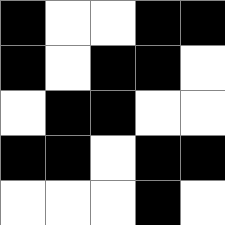[["black", "white", "white", "black", "black"], ["black", "white", "black", "black", "white"], ["white", "black", "black", "white", "white"], ["black", "black", "white", "black", "black"], ["white", "white", "white", "black", "white"]]